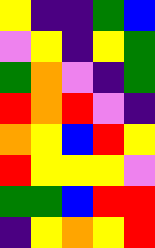[["yellow", "indigo", "indigo", "green", "blue"], ["violet", "yellow", "indigo", "yellow", "green"], ["green", "orange", "violet", "indigo", "green"], ["red", "orange", "red", "violet", "indigo"], ["orange", "yellow", "blue", "red", "yellow"], ["red", "yellow", "yellow", "yellow", "violet"], ["green", "green", "blue", "red", "red"], ["indigo", "yellow", "orange", "yellow", "red"]]